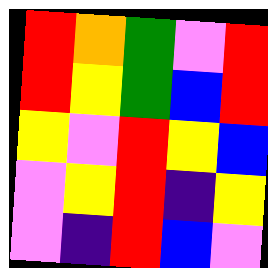[["red", "orange", "green", "violet", "red"], ["red", "yellow", "green", "blue", "red"], ["yellow", "violet", "red", "yellow", "blue"], ["violet", "yellow", "red", "indigo", "yellow"], ["violet", "indigo", "red", "blue", "violet"]]